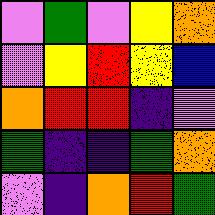[["violet", "green", "violet", "yellow", "orange"], ["violet", "yellow", "red", "yellow", "blue"], ["orange", "red", "red", "indigo", "violet"], ["green", "indigo", "indigo", "green", "orange"], ["violet", "indigo", "orange", "red", "green"]]